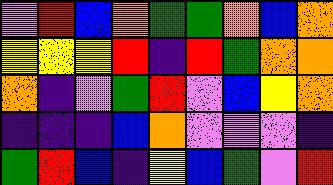[["violet", "red", "blue", "orange", "green", "green", "orange", "blue", "orange"], ["yellow", "yellow", "yellow", "red", "indigo", "red", "green", "orange", "orange"], ["orange", "indigo", "violet", "green", "red", "violet", "blue", "yellow", "orange"], ["indigo", "indigo", "indigo", "blue", "orange", "violet", "violet", "violet", "indigo"], ["green", "red", "blue", "indigo", "yellow", "blue", "green", "violet", "red"]]